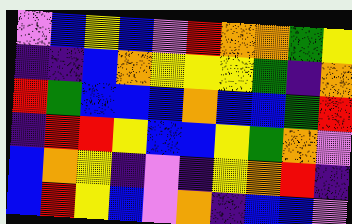[["violet", "blue", "yellow", "blue", "violet", "red", "orange", "orange", "green", "yellow"], ["indigo", "indigo", "blue", "orange", "yellow", "yellow", "yellow", "green", "indigo", "orange"], ["red", "green", "blue", "blue", "blue", "orange", "blue", "blue", "green", "red"], ["indigo", "red", "red", "yellow", "blue", "blue", "yellow", "green", "orange", "violet"], ["blue", "orange", "yellow", "indigo", "violet", "indigo", "yellow", "orange", "red", "indigo"], ["blue", "red", "yellow", "blue", "violet", "orange", "indigo", "blue", "blue", "violet"]]